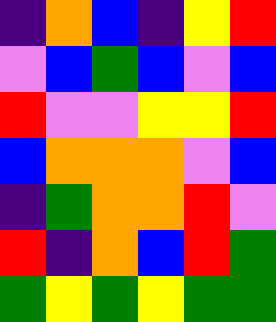[["indigo", "orange", "blue", "indigo", "yellow", "red"], ["violet", "blue", "green", "blue", "violet", "blue"], ["red", "violet", "violet", "yellow", "yellow", "red"], ["blue", "orange", "orange", "orange", "violet", "blue"], ["indigo", "green", "orange", "orange", "red", "violet"], ["red", "indigo", "orange", "blue", "red", "green"], ["green", "yellow", "green", "yellow", "green", "green"]]